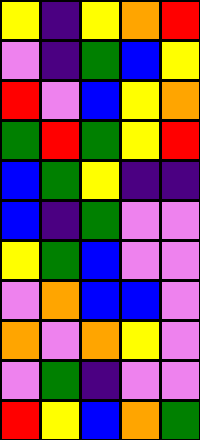[["yellow", "indigo", "yellow", "orange", "red"], ["violet", "indigo", "green", "blue", "yellow"], ["red", "violet", "blue", "yellow", "orange"], ["green", "red", "green", "yellow", "red"], ["blue", "green", "yellow", "indigo", "indigo"], ["blue", "indigo", "green", "violet", "violet"], ["yellow", "green", "blue", "violet", "violet"], ["violet", "orange", "blue", "blue", "violet"], ["orange", "violet", "orange", "yellow", "violet"], ["violet", "green", "indigo", "violet", "violet"], ["red", "yellow", "blue", "orange", "green"]]